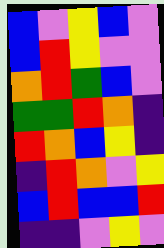[["blue", "violet", "yellow", "blue", "violet"], ["blue", "red", "yellow", "violet", "violet"], ["orange", "red", "green", "blue", "violet"], ["green", "green", "red", "orange", "indigo"], ["red", "orange", "blue", "yellow", "indigo"], ["indigo", "red", "orange", "violet", "yellow"], ["blue", "red", "blue", "blue", "red"], ["indigo", "indigo", "violet", "yellow", "violet"]]